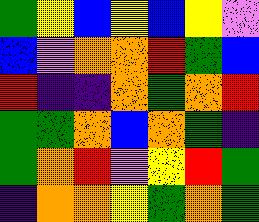[["green", "yellow", "blue", "yellow", "blue", "yellow", "violet"], ["blue", "violet", "orange", "orange", "red", "green", "blue"], ["red", "indigo", "indigo", "orange", "green", "orange", "red"], ["green", "green", "orange", "blue", "orange", "green", "indigo"], ["green", "orange", "red", "violet", "yellow", "red", "green"], ["indigo", "orange", "orange", "yellow", "green", "orange", "green"]]